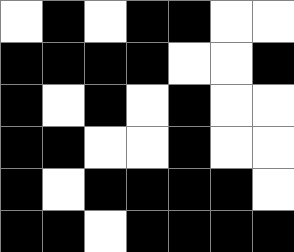[["white", "black", "white", "black", "black", "white", "white"], ["black", "black", "black", "black", "white", "white", "black"], ["black", "white", "black", "white", "black", "white", "white"], ["black", "black", "white", "white", "black", "white", "white"], ["black", "white", "black", "black", "black", "black", "white"], ["black", "black", "white", "black", "black", "black", "black"]]